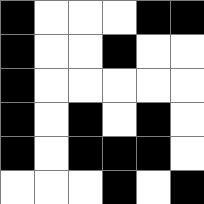[["black", "white", "white", "white", "black", "black"], ["black", "white", "white", "black", "white", "white"], ["black", "white", "white", "white", "white", "white"], ["black", "white", "black", "white", "black", "white"], ["black", "white", "black", "black", "black", "white"], ["white", "white", "white", "black", "white", "black"]]